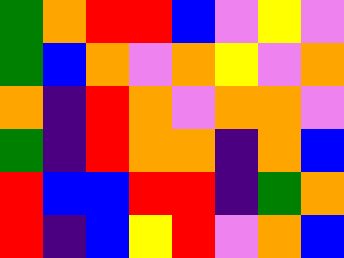[["green", "orange", "red", "red", "blue", "violet", "yellow", "violet"], ["green", "blue", "orange", "violet", "orange", "yellow", "violet", "orange"], ["orange", "indigo", "red", "orange", "violet", "orange", "orange", "violet"], ["green", "indigo", "red", "orange", "orange", "indigo", "orange", "blue"], ["red", "blue", "blue", "red", "red", "indigo", "green", "orange"], ["red", "indigo", "blue", "yellow", "red", "violet", "orange", "blue"]]